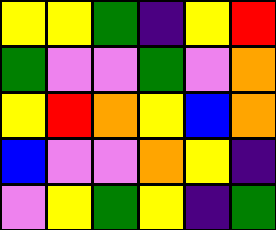[["yellow", "yellow", "green", "indigo", "yellow", "red"], ["green", "violet", "violet", "green", "violet", "orange"], ["yellow", "red", "orange", "yellow", "blue", "orange"], ["blue", "violet", "violet", "orange", "yellow", "indigo"], ["violet", "yellow", "green", "yellow", "indigo", "green"]]